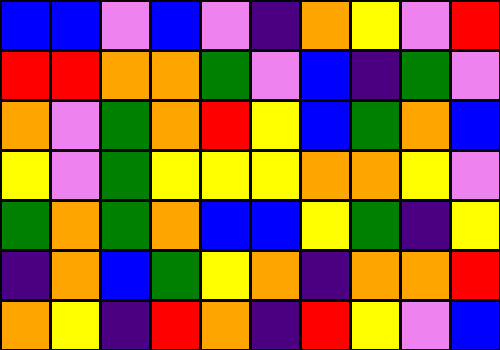[["blue", "blue", "violet", "blue", "violet", "indigo", "orange", "yellow", "violet", "red"], ["red", "red", "orange", "orange", "green", "violet", "blue", "indigo", "green", "violet"], ["orange", "violet", "green", "orange", "red", "yellow", "blue", "green", "orange", "blue"], ["yellow", "violet", "green", "yellow", "yellow", "yellow", "orange", "orange", "yellow", "violet"], ["green", "orange", "green", "orange", "blue", "blue", "yellow", "green", "indigo", "yellow"], ["indigo", "orange", "blue", "green", "yellow", "orange", "indigo", "orange", "orange", "red"], ["orange", "yellow", "indigo", "red", "orange", "indigo", "red", "yellow", "violet", "blue"]]